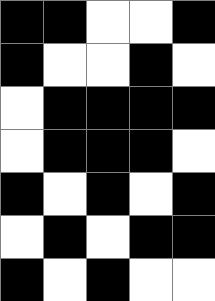[["black", "black", "white", "white", "black"], ["black", "white", "white", "black", "white"], ["white", "black", "black", "black", "black"], ["white", "black", "black", "black", "white"], ["black", "white", "black", "white", "black"], ["white", "black", "white", "black", "black"], ["black", "white", "black", "white", "white"]]